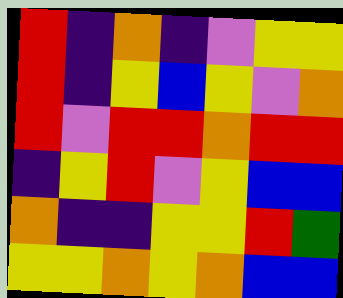[["red", "indigo", "orange", "indigo", "violet", "yellow", "yellow"], ["red", "indigo", "yellow", "blue", "yellow", "violet", "orange"], ["red", "violet", "red", "red", "orange", "red", "red"], ["indigo", "yellow", "red", "violet", "yellow", "blue", "blue"], ["orange", "indigo", "indigo", "yellow", "yellow", "red", "green"], ["yellow", "yellow", "orange", "yellow", "orange", "blue", "blue"]]